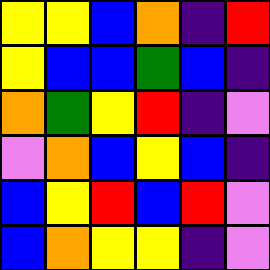[["yellow", "yellow", "blue", "orange", "indigo", "red"], ["yellow", "blue", "blue", "green", "blue", "indigo"], ["orange", "green", "yellow", "red", "indigo", "violet"], ["violet", "orange", "blue", "yellow", "blue", "indigo"], ["blue", "yellow", "red", "blue", "red", "violet"], ["blue", "orange", "yellow", "yellow", "indigo", "violet"]]